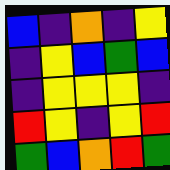[["blue", "indigo", "orange", "indigo", "yellow"], ["indigo", "yellow", "blue", "green", "blue"], ["indigo", "yellow", "yellow", "yellow", "indigo"], ["red", "yellow", "indigo", "yellow", "red"], ["green", "blue", "orange", "red", "green"]]